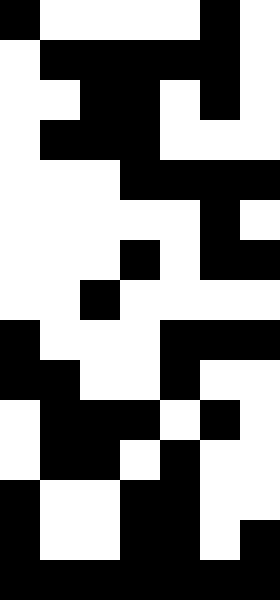[["black", "white", "white", "white", "white", "black", "white"], ["white", "black", "black", "black", "black", "black", "white"], ["white", "white", "black", "black", "white", "black", "white"], ["white", "black", "black", "black", "white", "white", "white"], ["white", "white", "white", "black", "black", "black", "black"], ["white", "white", "white", "white", "white", "black", "white"], ["white", "white", "white", "black", "white", "black", "black"], ["white", "white", "black", "white", "white", "white", "white"], ["black", "white", "white", "white", "black", "black", "black"], ["black", "black", "white", "white", "black", "white", "white"], ["white", "black", "black", "black", "white", "black", "white"], ["white", "black", "black", "white", "black", "white", "white"], ["black", "white", "white", "black", "black", "white", "white"], ["black", "white", "white", "black", "black", "white", "black"], ["black", "black", "black", "black", "black", "black", "black"]]